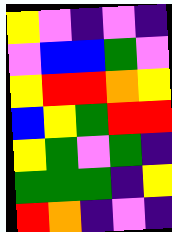[["yellow", "violet", "indigo", "violet", "indigo"], ["violet", "blue", "blue", "green", "violet"], ["yellow", "red", "red", "orange", "yellow"], ["blue", "yellow", "green", "red", "red"], ["yellow", "green", "violet", "green", "indigo"], ["green", "green", "green", "indigo", "yellow"], ["red", "orange", "indigo", "violet", "indigo"]]